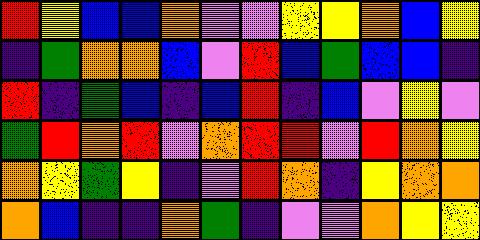[["red", "yellow", "blue", "blue", "orange", "violet", "violet", "yellow", "yellow", "orange", "blue", "yellow"], ["indigo", "green", "orange", "orange", "blue", "violet", "red", "blue", "green", "blue", "blue", "indigo"], ["red", "indigo", "green", "blue", "indigo", "blue", "red", "indigo", "blue", "violet", "yellow", "violet"], ["green", "red", "orange", "red", "violet", "orange", "red", "red", "violet", "red", "orange", "yellow"], ["orange", "yellow", "green", "yellow", "indigo", "violet", "red", "orange", "indigo", "yellow", "orange", "orange"], ["orange", "blue", "indigo", "indigo", "orange", "green", "indigo", "violet", "violet", "orange", "yellow", "yellow"]]